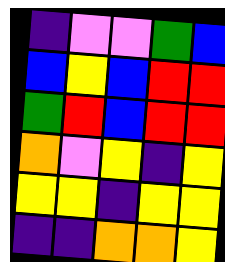[["indigo", "violet", "violet", "green", "blue"], ["blue", "yellow", "blue", "red", "red"], ["green", "red", "blue", "red", "red"], ["orange", "violet", "yellow", "indigo", "yellow"], ["yellow", "yellow", "indigo", "yellow", "yellow"], ["indigo", "indigo", "orange", "orange", "yellow"]]